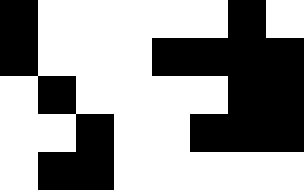[["black", "white", "white", "white", "white", "white", "black", "white"], ["black", "white", "white", "white", "black", "black", "black", "black"], ["white", "black", "white", "white", "white", "white", "black", "black"], ["white", "white", "black", "white", "white", "black", "black", "black"], ["white", "black", "black", "white", "white", "white", "white", "white"]]